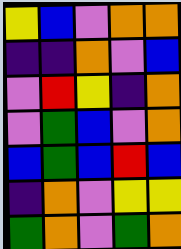[["yellow", "blue", "violet", "orange", "orange"], ["indigo", "indigo", "orange", "violet", "blue"], ["violet", "red", "yellow", "indigo", "orange"], ["violet", "green", "blue", "violet", "orange"], ["blue", "green", "blue", "red", "blue"], ["indigo", "orange", "violet", "yellow", "yellow"], ["green", "orange", "violet", "green", "orange"]]